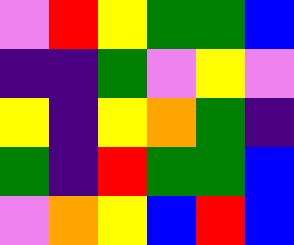[["violet", "red", "yellow", "green", "green", "blue"], ["indigo", "indigo", "green", "violet", "yellow", "violet"], ["yellow", "indigo", "yellow", "orange", "green", "indigo"], ["green", "indigo", "red", "green", "green", "blue"], ["violet", "orange", "yellow", "blue", "red", "blue"]]